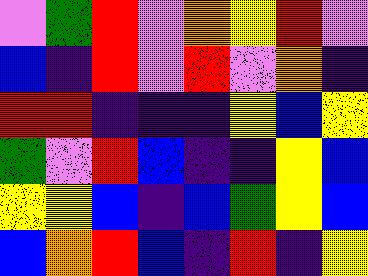[["violet", "green", "red", "violet", "orange", "yellow", "red", "violet"], ["blue", "indigo", "red", "violet", "red", "violet", "orange", "indigo"], ["red", "red", "indigo", "indigo", "indigo", "yellow", "blue", "yellow"], ["green", "violet", "red", "blue", "indigo", "indigo", "yellow", "blue"], ["yellow", "yellow", "blue", "indigo", "blue", "green", "yellow", "blue"], ["blue", "orange", "red", "blue", "indigo", "red", "indigo", "yellow"]]